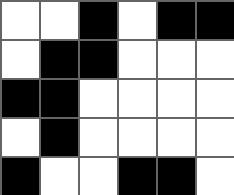[["white", "white", "black", "white", "black", "black"], ["white", "black", "black", "white", "white", "white"], ["black", "black", "white", "white", "white", "white"], ["white", "black", "white", "white", "white", "white"], ["black", "white", "white", "black", "black", "white"]]